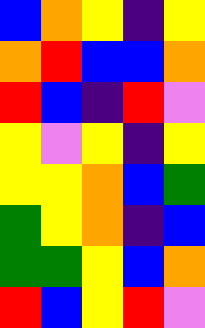[["blue", "orange", "yellow", "indigo", "yellow"], ["orange", "red", "blue", "blue", "orange"], ["red", "blue", "indigo", "red", "violet"], ["yellow", "violet", "yellow", "indigo", "yellow"], ["yellow", "yellow", "orange", "blue", "green"], ["green", "yellow", "orange", "indigo", "blue"], ["green", "green", "yellow", "blue", "orange"], ["red", "blue", "yellow", "red", "violet"]]